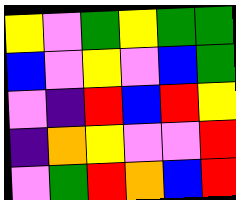[["yellow", "violet", "green", "yellow", "green", "green"], ["blue", "violet", "yellow", "violet", "blue", "green"], ["violet", "indigo", "red", "blue", "red", "yellow"], ["indigo", "orange", "yellow", "violet", "violet", "red"], ["violet", "green", "red", "orange", "blue", "red"]]